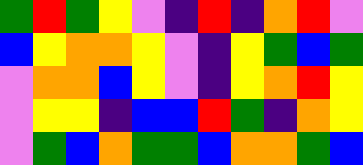[["green", "red", "green", "yellow", "violet", "indigo", "red", "indigo", "orange", "red", "violet"], ["blue", "yellow", "orange", "orange", "yellow", "violet", "indigo", "yellow", "green", "blue", "green"], ["violet", "orange", "orange", "blue", "yellow", "violet", "indigo", "yellow", "orange", "red", "yellow"], ["violet", "yellow", "yellow", "indigo", "blue", "blue", "red", "green", "indigo", "orange", "yellow"], ["violet", "green", "blue", "orange", "green", "green", "blue", "orange", "orange", "green", "blue"]]